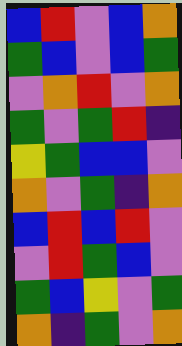[["blue", "red", "violet", "blue", "orange"], ["green", "blue", "violet", "blue", "green"], ["violet", "orange", "red", "violet", "orange"], ["green", "violet", "green", "red", "indigo"], ["yellow", "green", "blue", "blue", "violet"], ["orange", "violet", "green", "indigo", "orange"], ["blue", "red", "blue", "red", "violet"], ["violet", "red", "green", "blue", "violet"], ["green", "blue", "yellow", "violet", "green"], ["orange", "indigo", "green", "violet", "orange"]]